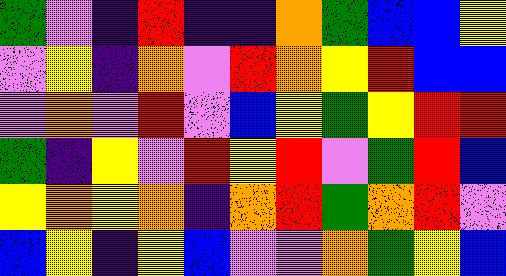[["green", "violet", "indigo", "red", "indigo", "indigo", "orange", "green", "blue", "blue", "yellow"], ["violet", "yellow", "indigo", "orange", "violet", "red", "orange", "yellow", "red", "blue", "blue"], ["violet", "orange", "violet", "red", "violet", "blue", "yellow", "green", "yellow", "red", "red"], ["green", "indigo", "yellow", "violet", "red", "yellow", "red", "violet", "green", "red", "blue"], ["yellow", "orange", "yellow", "orange", "indigo", "orange", "red", "green", "orange", "red", "violet"], ["blue", "yellow", "indigo", "yellow", "blue", "violet", "violet", "orange", "green", "yellow", "blue"]]